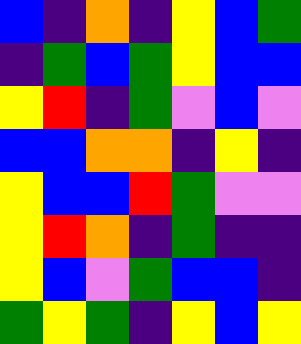[["blue", "indigo", "orange", "indigo", "yellow", "blue", "green"], ["indigo", "green", "blue", "green", "yellow", "blue", "blue"], ["yellow", "red", "indigo", "green", "violet", "blue", "violet"], ["blue", "blue", "orange", "orange", "indigo", "yellow", "indigo"], ["yellow", "blue", "blue", "red", "green", "violet", "violet"], ["yellow", "red", "orange", "indigo", "green", "indigo", "indigo"], ["yellow", "blue", "violet", "green", "blue", "blue", "indigo"], ["green", "yellow", "green", "indigo", "yellow", "blue", "yellow"]]